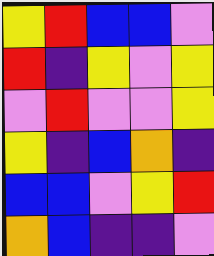[["yellow", "red", "blue", "blue", "violet"], ["red", "indigo", "yellow", "violet", "yellow"], ["violet", "red", "violet", "violet", "yellow"], ["yellow", "indigo", "blue", "orange", "indigo"], ["blue", "blue", "violet", "yellow", "red"], ["orange", "blue", "indigo", "indigo", "violet"]]